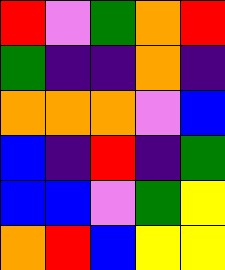[["red", "violet", "green", "orange", "red"], ["green", "indigo", "indigo", "orange", "indigo"], ["orange", "orange", "orange", "violet", "blue"], ["blue", "indigo", "red", "indigo", "green"], ["blue", "blue", "violet", "green", "yellow"], ["orange", "red", "blue", "yellow", "yellow"]]